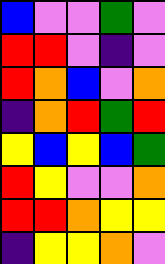[["blue", "violet", "violet", "green", "violet"], ["red", "red", "violet", "indigo", "violet"], ["red", "orange", "blue", "violet", "orange"], ["indigo", "orange", "red", "green", "red"], ["yellow", "blue", "yellow", "blue", "green"], ["red", "yellow", "violet", "violet", "orange"], ["red", "red", "orange", "yellow", "yellow"], ["indigo", "yellow", "yellow", "orange", "violet"]]